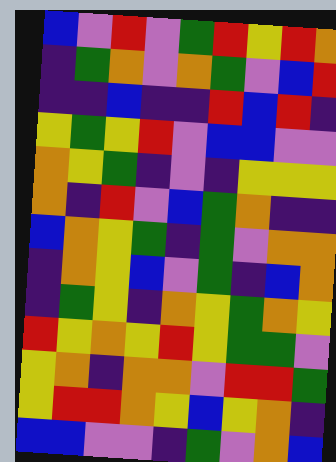[["blue", "violet", "red", "violet", "green", "red", "yellow", "red", "orange"], ["indigo", "green", "orange", "violet", "orange", "green", "violet", "blue", "red"], ["indigo", "indigo", "blue", "indigo", "indigo", "red", "blue", "red", "indigo"], ["yellow", "green", "yellow", "red", "violet", "blue", "blue", "violet", "violet"], ["orange", "yellow", "green", "indigo", "violet", "indigo", "yellow", "yellow", "yellow"], ["orange", "indigo", "red", "violet", "blue", "green", "orange", "indigo", "indigo"], ["blue", "orange", "yellow", "green", "indigo", "green", "violet", "orange", "orange"], ["indigo", "orange", "yellow", "blue", "violet", "green", "indigo", "blue", "orange"], ["indigo", "green", "yellow", "indigo", "orange", "yellow", "green", "orange", "yellow"], ["red", "yellow", "orange", "yellow", "red", "yellow", "green", "green", "violet"], ["yellow", "orange", "indigo", "orange", "orange", "violet", "red", "red", "green"], ["yellow", "red", "red", "orange", "yellow", "blue", "yellow", "orange", "indigo"], ["blue", "blue", "violet", "violet", "indigo", "green", "violet", "orange", "blue"]]